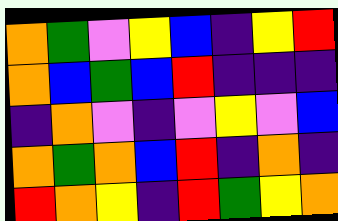[["orange", "green", "violet", "yellow", "blue", "indigo", "yellow", "red"], ["orange", "blue", "green", "blue", "red", "indigo", "indigo", "indigo"], ["indigo", "orange", "violet", "indigo", "violet", "yellow", "violet", "blue"], ["orange", "green", "orange", "blue", "red", "indigo", "orange", "indigo"], ["red", "orange", "yellow", "indigo", "red", "green", "yellow", "orange"]]